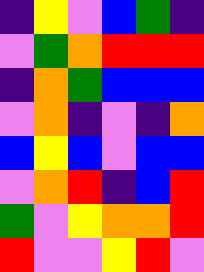[["indigo", "yellow", "violet", "blue", "green", "indigo"], ["violet", "green", "orange", "red", "red", "red"], ["indigo", "orange", "green", "blue", "blue", "blue"], ["violet", "orange", "indigo", "violet", "indigo", "orange"], ["blue", "yellow", "blue", "violet", "blue", "blue"], ["violet", "orange", "red", "indigo", "blue", "red"], ["green", "violet", "yellow", "orange", "orange", "red"], ["red", "violet", "violet", "yellow", "red", "violet"]]